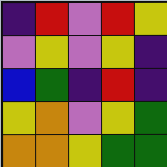[["indigo", "red", "violet", "red", "yellow"], ["violet", "yellow", "violet", "yellow", "indigo"], ["blue", "green", "indigo", "red", "indigo"], ["yellow", "orange", "violet", "yellow", "green"], ["orange", "orange", "yellow", "green", "green"]]